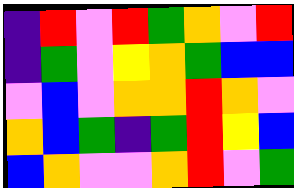[["indigo", "red", "violet", "red", "green", "orange", "violet", "red"], ["indigo", "green", "violet", "yellow", "orange", "green", "blue", "blue"], ["violet", "blue", "violet", "orange", "orange", "red", "orange", "violet"], ["orange", "blue", "green", "indigo", "green", "red", "yellow", "blue"], ["blue", "orange", "violet", "violet", "orange", "red", "violet", "green"]]